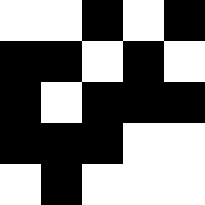[["white", "white", "black", "white", "black"], ["black", "black", "white", "black", "white"], ["black", "white", "black", "black", "black"], ["black", "black", "black", "white", "white"], ["white", "black", "white", "white", "white"]]